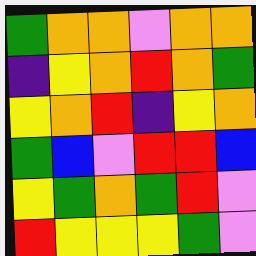[["green", "orange", "orange", "violet", "orange", "orange"], ["indigo", "yellow", "orange", "red", "orange", "green"], ["yellow", "orange", "red", "indigo", "yellow", "orange"], ["green", "blue", "violet", "red", "red", "blue"], ["yellow", "green", "orange", "green", "red", "violet"], ["red", "yellow", "yellow", "yellow", "green", "violet"]]